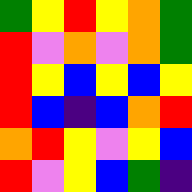[["green", "yellow", "red", "yellow", "orange", "green"], ["red", "violet", "orange", "violet", "orange", "green"], ["red", "yellow", "blue", "yellow", "blue", "yellow"], ["red", "blue", "indigo", "blue", "orange", "red"], ["orange", "red", "yellow", "violet", "yellow", "blue"], ["red", "violet", "yellow", "blue", "green", "indigo"]]